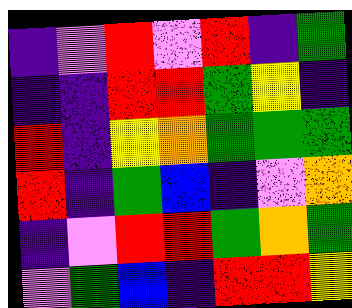[["indigo", "violet", "red", "violet", "red", "indigo", "green"], ["indigo", "indigo", "red", "red", "green", "yellow", "indigo"], ["red", "indigo", "yellow", "orange", "green", "green", "green"], ["red", "indigo", "green", "blue", "indigo", "violet", "orange"], ["indigo", "violet", "red", "red", "green", "orange", "green"], ["violet", "green", "blue", "indigo", "red", "red", "yellow"]]